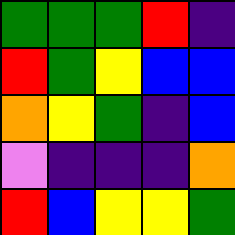[["green", "green", "green", "red", "indigo"], ["red", "green", "yellow", "blue", "blue"], ["orange", "yellow", "green", "indigo", "blue"], ["violet", "indigo", "indigo", "indigo", "orange"], ["red", "blue", "yellow", "yellow", "green"]]